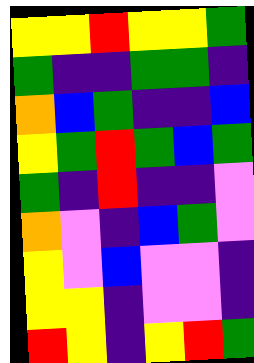[["yellow", "yellow", "red", "yellow", "yellow", "green"], ["green", "indigo", "indigo", "green", "green", "indigo"], ["orange", "blue", "green", "indigo", "indigo", "blue"], ["yellow", "green", "red", "green", "blue", "green"], ["green", "indigo", "red", "indigo", "indigo", "violet"], ["orange", "violet", "indigo", "blue", "green", "violet"], ["yellow", "violet", "blue", "violet", "violet", "indigo"], ["yellow", "yellow", "indigo", "violet", "violet", "indigo"], ["red", "yellow", "indigo", "yellow", "red", "green"]]